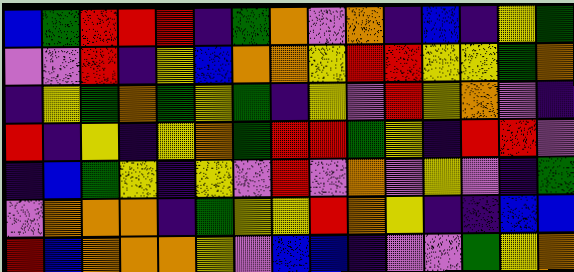[["blue", "green", "red", "red", "red", "indigo", "green", "orange", "violet", "orange", "indigo", "blue", "indigo", "yellow", "green"], ["violet", "violet", "red", "indigo", "yellow", "blue", "orange", "orange", "yellow", "red", "red", "yellow", "yellow", "green", "orange"], ["indigo", "yellow", "green", "orange", "green", "yellow", "green", "indigo", "yellow", "violet", "red", "yellow", "orange", "violet", "indigo"], ["red", "indigo", "yellow", "indigo", "yellow", "orange", "green", "red", "red", "green", "yellow", "indigo", "red", "red", "violet"], ["indigo", "blue", "green", "yellow", "indigo", "yellow", "violet", "red", "violet", "orange", "violet", "yellow", "violet", "indigo", "green"], ["violet", "orange", "orange", "orange", "indigo", "green", "yellow", "yellow", "red", "orange", "yellow", "indigo", "indigo", "blue", "blue"], ["red", "blue", "orange", "orange", "orange", "yellow", "violet", "blue", "blue", "indigo", "violet", "violet", "green", "yellow", "orange"]]